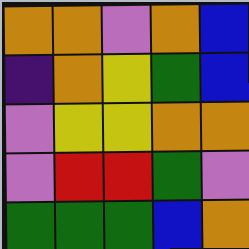[["orange", "orange", "violet", "orange", "blue"], ["indigo", "orange", "yellow", "green", "blue"], ["violet", "yellow", "yellow", "orange", "orange"], ["violet", "red", "red", "green", "violet"], ["green", "green", "green", "blue", "orange"]]